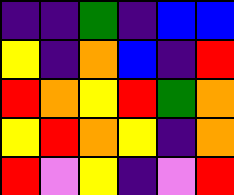[["indigo", "indigo", "green", "indigo", "blue", "blue"], ["yellow", "indigo", "orange", "blue", "indigo", "red"], ["red", "orange", "yellow", "red", "green", "orange"], ["yellow", "red", "orange", "yellow", "indigo", "orange"], ["red", "violet", "yellow", "indigo", "violet", "red"]]